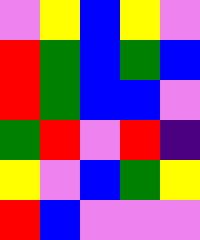[["violet", "yellow", "blue", "yellow", "violet"], ["red", "green", "blue", "green", "blue"], ["red", "green", "blue", "blue", "violet"], ["green", "red", "violet", "red", "indigo"], ["yellow", "violet", "blue", "green", "yellow"], ["red", "blue", "violet", "violet", "violet"]]